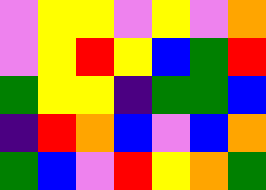[["violet", "yellow", "yellow", "violet", "yellow", "violet", "orange"], ["violet", "yellow", "red", "yellow", "blue", "green", "red"], ["green", "yellow", "yellow", "indigo", "green", "green", "blue"], ["indigo", "red", "orange", "blue", "violet", "blue", "orange"], ["green", "blue", "violet", "red", "yellow", "orange", "green"]]